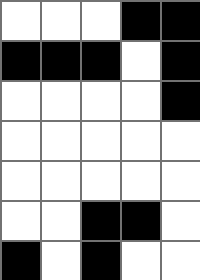[["white", "white", "white", "black", "black"], ["black", "black", "black", "white", "black"], ["white", "white", "white", "white", "black"], ["white", "white", "white", "white", "white"], ["white", "white", "white", "white", "white"], ["white", "white", "black", "black", "white"], ["black", "white", "black", "white", "white"]]